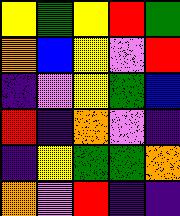[["yellow", "green", "yellow", "red", "green"], ["orange", "blue", "yellow", "violet", "red"], ["indigo", "violet", "yellow", "green", "blue"], ["red", "indigo", "orange", "violet", "indigo"], ["indigo", "yellow", "green", "green", "orange"], ["orange", "violet", "red", "indigo", "indigo"]]